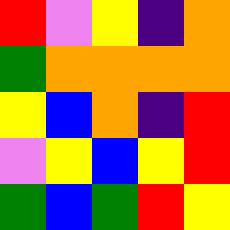[["red", "violet", "yellow", "indigo", "orange"], ["green", "orange", "orange", "orange", "orange"], ["yellow", "blue", "orange", "indigo", "red"], ["violet", "yellow", "blue", "yellow", "red"], ["green", "blue", "green", "red", "yellow"]]